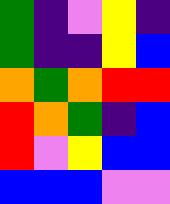[["green", "indigo", "violet", "yellow", "indigo"], ["green", "indigo", "indigo", "yellow", "blue"], ["orange", "green", "orange", "red", "red"], ["red", "orange", "green", "indigo", "blue"], ["red", "violet", "yellow", "blue", "blue"], ["blue", "blue", "blue", "violet", "violet"]]